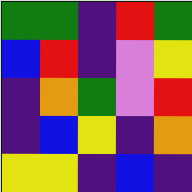[["green", "green", "indigo", "red", "green"], ["blue", "red", "indigo", "violet", "yellow"], ["indigo", "orange", "green", "violet", "red"], ["indigo", "blue", "yellow", "indigo", "orange"], ["yellow", "yellow", "indigo", "blue", "indigo"]]